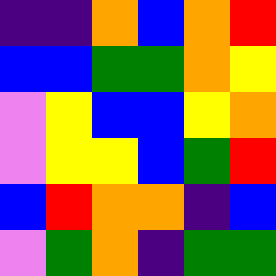[["indigo", "indigo", "orange", "blue", "orange", "red"], ["blue", "blue", "green", "green", "orange", "yellow"], ["violet", "yellow", "blue", "blue", "yellow", "orange"], ["violet", "yellow", "yellow", "blue", "green", "red"], ["blue", "red", "orange", "orange", "indigo", "blue"], ["violet", "green", "orange", "indigo", "green", "green"]]